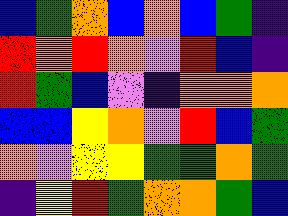[["blue", "green", "orange", "blue", "orange", "blue", "green", "indigo"], ["red", "orange", "red", "orange", "violet", "red", "blue", "indigo"], ["red", "green", "blue", "violet", "indigo", "orange", "orange", "orange"], ["blue", "blue", "yellow", "orange", "violet", "red", "blue", "green"], ["orange", "violet", "yellow", "yellow", "green", "green", "orange", "green"], ["indigo", "yellow", "red", "green", "orange", "orange", "green", "blue"]]